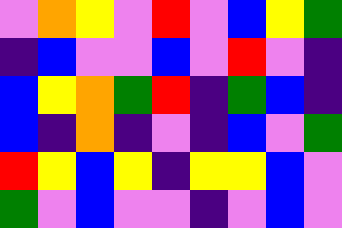[["violet", "orange", "yellow", "violet", "red", "violet", "blue", "yellow", "green"], ["indigo", "blue", "violet", "violet", "blue", "violet", "red", "violet", "indigo"], ["blue", "yellow", "orange", "green", "red", "indigo", "green", "blue", "indigo"], ["blue", "indigo", "orange", "indigo", "violet", "indigo", "blue", "violet", "green"], ["red", "yellow", "blue", "yellow", "indigo", "yellow", "yellow", "blue", "violet"], ["green", "violet", "blue", "violet", "violet", "indigo", "violet", "blue", "violet"]]